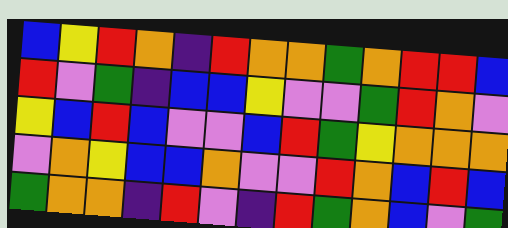[["blue", "yellow", "red", "orange", "indigo", "red", "orange", "orange", "green", "orange", "red", "red", "blue"], ["red", "violet", "green", "indigo", "blue", "blue", "yellow", "violet", "violet", "green", "red", "orange", "violet"], ["yellow", "blue", "red", "blue", "violet", "violet", "blue", "red", "green", "yellow", "orange", "orange", "orange"], ["violet", "orange", "yellow", "blue", "blue", "orange", "violet", "violet", "red", "orange", "blue", "red", "blue"], ["green", "orange", "orange", "indigo", "red", "violet", "indigo", "red", "green", "orange", "blue", "violet", "green"]]